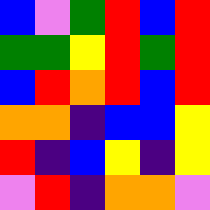[["blue", "violet", "green", "red", "blue", "red"], ["green", "green", "yellow", "red", "green", "red"], ["blue", "red", "orange", "red", "blue", "red"], ["orange", "orange", "indigo", "blue", "blue", "yellow"], ["red", "indigo", "blue", "yellow", "indigo", "yellow"], ["violet", "red", "indigo", "orange", "orange", "violet"]]